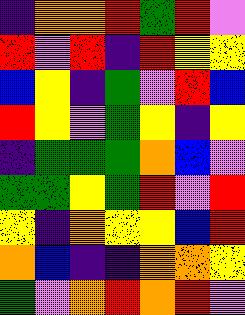[["indigo", "orange", "orange", "red", "green", "red", "violet"], ["red", "violet", "red", "indigo", "red", "yellow", "yellow"], ["blue", "yellow", "indigo", "green", "violet", "red", "blue"], ["red", "yellow", "violet", "green", "yellow", "indigo", "yellow"], ["indigo", "green", "green", "green", "orange", "blue", "violet"], ["green", "green", "yellow", "green", "red", "violet", "red"], ["yellow", "indigo", "orange", "yellow", "yellow", "blue", "red"], ["orange", "blue", "indigo", "indigo", "orange", "orange", "yellow"], ["green", "violet", "orange", "red", "orange", "red", "violet"]]